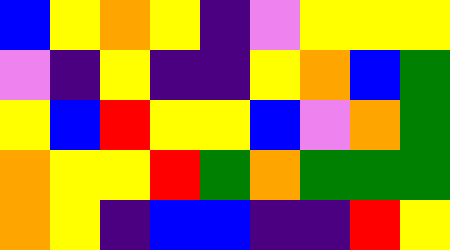[["blue", "yellow", "orange", "yellow", "indigo", "violet", "yellow", "yellow", "yellow"], ["violet", "indigo", "yellow", "indigo", "indigo", "yellow", "orange", "blue", "green"], ["yellow", "blue", "red", "yellow", "yellow", "blue", "violet", "orange", "green"], ["orange", "yellow", "yellow", "red", "green", "orange", "green", "green", "green"], ["orange", "yellow", "indigo", "blue", "blue", "indigo", "indigo", "red", "yellow"]]